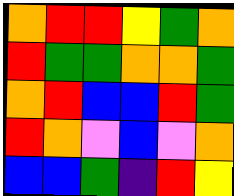[["orange", "red", "red", "yellow", "green", "orange"], ["red", "green", "green", "orange", "orange", "green"], ["orange", "red", "blue", "blue", "red", "green"], ["red", "orange", "violet", "blue", "violet", "orange"], ["blue", "blue", "green", "indigo", "red", "yellow"]]